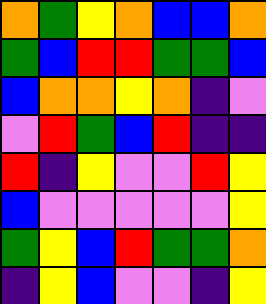[["orange", "green", "yellow", "orange", "blue", "blue", "orange"], ["green", "blue", "red", "red", "green", "green", "blue"], ["blue", "orange", "orange", "yellow", "orange", "indigo", "violet"], ["violet", "red", "green", "blue", "red", "indigo", "indigo"], ["red", "indigo", "yellow", "violet", "violet", "red", "yellow"], ["blue", "violet", "violet", "violet", "violet", "violet", "yellow"], ["green", "yellow", "blue", "red", "green", "green", "orange"], ["indigo", "yellow", "blue", "violet", "violet", "indigo", "yellow"]]